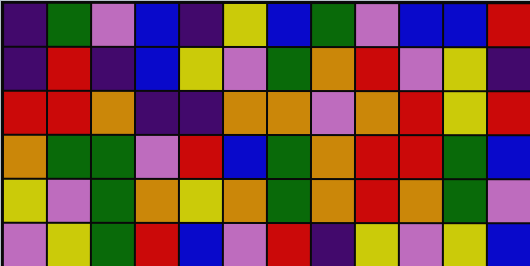[["indigo", "green", "violet", "blue", "indigo", "yellow", "blue", "green", "violet", "blue", "blue", "red"], ["indigo", "red", "indigo", "blue", "yellow", "violet", "green", "orange", "red", "violet", "yellow", "indigo"], ["red", "red", "orange", "indigo", "indigo", "orange", "orange", "violet", "orange", "red", "yellow", "red"], ["orange", "green", "green", "violet", "red", "blue", "green", "orange", "red", "red", "green", "blue"], ["yellow", "violet", "green", "orange", "yellow", "orange", "green", "orange", "red", "orange", "green", "violet"], ["violet", "yellow", "green", "red", "blue", "violet", "red", "indigo", "yellow", "violet", "yellow", "blue"]]